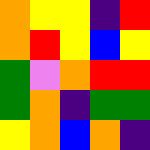[["orange", "yellow", "yellow", "indigo", "red"], ["orange", "red", "yellow", "blue", "yellow"], ["green", "violet", "orange", "red", "red"], ["green", "orange", "indigo", "green", "green"], ["yellow", "orange", "blue", "orange", "indigo"]]